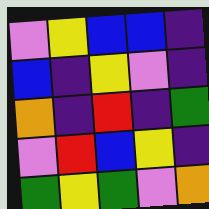[["violet", "yellow", "blue", "blue", "indigo"], ["blue", "indigo", "yellow", "violet", "indigo"], ["orange", "indigo", "red", "indigo", "green"], ["violet", "red", "blue", "yellow", "indigo"], ["green", "yellow", "green", "violet", "orange"]]